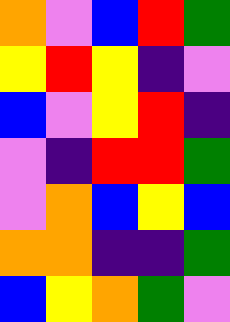[["orange", "violet", "blue", "red", "green"], ["yellow", "red", "yellow", "indigo", "violet"], ["blue", "violet", "yellow", "red", "indigo"], ["violet", "indigo", "red", "red", "green"], ["violet", "orange", "blue", "yellow", "blue"], ["orange", "orange", "indigo", "indigo", "green"], ["blue", "yellow", "orange", "green", "violet"]]